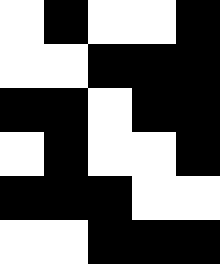[["white", "black", "white", "white", "black"], ["white", "white", "black", "black", "black"], ["black", "black", "white", "black", "black"], ["white", "black", "white", "white", "black"], ["black", "black", "black", "white", "white"], ["white", "white", "black", "black", "black"]]